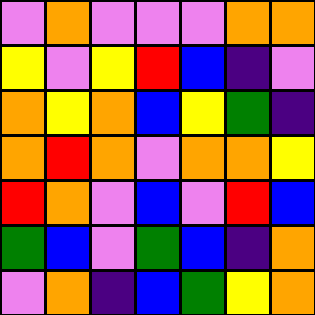[["violet", "orange", "violet", "violet", "violet", "orange", "orange"], ["yellow", "violet", "yellow", "red", "blue", "indigo", "violet"], ["orange", "yellow", "orange", "blue", "yellow", "green", "indigo"], ["orange", "red", "orange", "violet", "orange", "orange", "yellow"], ["red", "orange", "violet", "blue", "violet", "red", "blue"], ["green", "blue", "violet", "green", "blue", "indigo", "orange"], ["violet", "orange", "indigo", "blue", "green", "yellow", "orange"]]